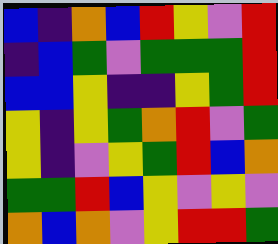[["blue", "indigo", "orange", "blue", "red", "yellow", "violet", "red"], ["indigo", "blue", "green", "violet", "green", "green", "green", "red"], ["blue", "blue", "yellow", "indigo", "indigo", "yellow", "green", "red"], ["yellow", "indigo", "yellow", "green", "orange", "red", "violet", "green"], ["yellow", "indigo", "violet", "yellow", "green", "red", "blue", "orange"], ["green", "green", "red", "blue", "yellow", "violet", "yellow", "violet"], ["orange", "blue", "orange", "violet", "yellow", "red", "red", "green"]]